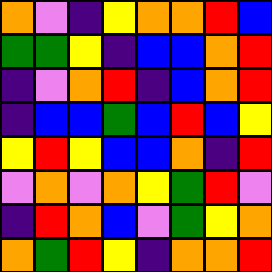[["orange", "violet", "indigo", "yellow", "orange", "orange", "red", "blue"], ["green", "green", "yellow", "indigo", "blue", "blue", "orange", "red"], ["indigo", "violet", "orange", "red", "indigo", "blue", "orange", "red"], ["indigo", "blue", "blue", "green", "blue", "red", "blue", "yellow"], ["yellow", "red", "yellow", "blue", "blue", "orange", "indigo", "red"], ["violet", "orange", "violet", "orange", "yellow", "green", "red", "violet"], ["indigo", "red", "orange", "blue", "violet", "green", "yellow", "orange"], ["orange", "green", "red", "yellow", "indigo", "orange", "orange", "red"]]